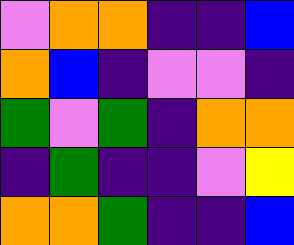[["violet", "orange", "orange", "indigo", "indigo", "blue"], ["orange", "blue", "indigo", "violet", "violet", "indigo"], ["green", "violet", "green", "indigo", "orange", "orange"], ["indigo", "green", "indigo", "indigo", "violet", "yellow"], ["orange", "orange", "green", "indigo", "indigo", "blue"]]